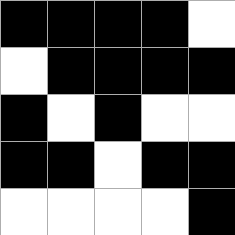[["black", "black", "black", "black", "white"], ["white", "black", "black", "black", "black"], ["black", "white", "black", "white", "white"], ["black", "black", "white", "black", "black"], ["white", "white", "white", "white", "black"]]